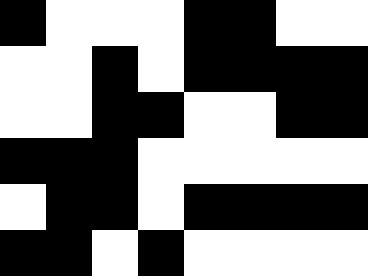[["black", "white", "white", "white", "black", "black", "white", "white"], ["white", "white", "black", "white", "black", "black", "black", "black"], ["white", "white", "black", "black", "white", "white", "black", "black"], ["black", "black", "black", "white", "white", "white", "white", "white"], ["white", "black", "black", "white", "black", "black", "black", "black"], ["black", "black", "white", "black", "white", "white", "white", "white"]]